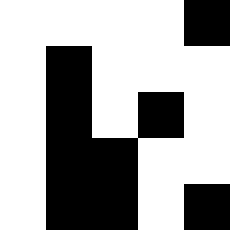[["white", "white", "white", "white", "black"], ["white", "black", "white", "white", "white"], ["white", "black", "white", "black", "white"], ["white", "black", "black", "white", "white"], ["white", "black", "black", "white", "black"]]